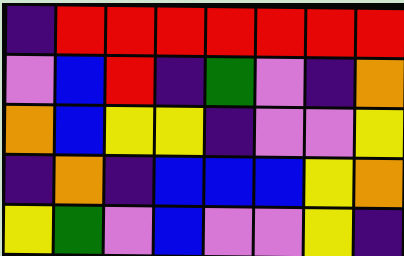[["indigo", "red", "red", "red", "red", "red", "red", "red"], ["violet", "blue", "red", "indigo", "green", "violet", "indigo", "orange"], ["orange", "blue", "yellow", "yellow", "indigo", "violet", "violet", "yellow"], ["indigo", "orange", "indigo", "blue", "blue", "blue", "yellow", "orange"], ["yellow", "green", "violet", "blue", "violet", "violet", "yellow", "indigo"]]